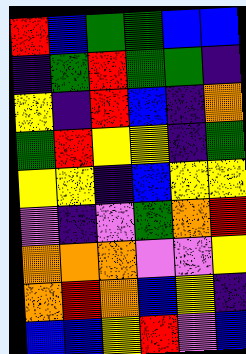[["red", "blue", "green", "green", "blue", "blue"], ["indigo", "green", "red", "green", "green", "indigo"], ["yellow", "indigo", "red", "blue", "indigo", "orange"], ["green", "red", "yellow", "yellow", "indigo", "green"], ["yellow", "yellow", "indigo", "blue", "yellow", "yellow"], ["violet", "indigo", "violet", "green", "orange", "red"], ["orange", "orange", "orange", "violet", "violet", "yellow"], ["orange", "red", "orange", "blue", "yellow", "indigo"], ["blue", "blue", "yellow", "red", "violet", "blue"]]